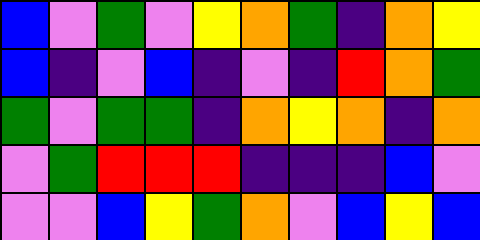[["blue", "violet", "green", "violet", "yellow", "orange", "green", "indigo", "orange", "yellow"], ["blue", "indigo", "violet", "blue", "indigo", "violet", "indigo", "red", "orange", "green"], ["green", "violet", "green", "green", "indigo", "orange", "yellow", "orange", "indigo", "orange"], ["violet", "green", "red", "red", "red", "indigo", "indigo", "indigo", "blue", "violet"], ["violet", "violet", "blue", "yellow", "green", "orange", "violet", "blue", "yellow", "blue"]]